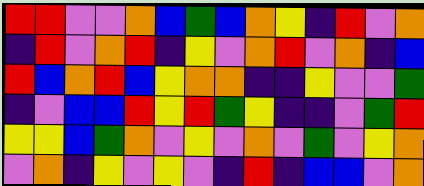[["red", "red", "violet", "violet", "orange", "blue", "green", "blue", "orange", "yellow", "indigo", "red", "violet", "orange"], ["indigo", "red", "violet", "orange", "red", "indigo", "yellow", "violet", "orange", "red", "violet", "orange", "indigo", "blue"], ["red", "blue", "orange", "red", "blue", "yellow", "orange", "orange", "indigo", "indigo", "yellow", "violet", "violet", "green"], ["indigo", "violet", "blue", "blue", "red", "yellow", "red", "green", "yellow", "indigo", "indigo", "violet", "green", "red"], ["yellow", "yellow", "blue", "green", "orange", "violet", "yellow", "violet", "orange", "violet", "green", "violet", "yellow", "orange"], ["violet", "orange", "indigo", "yellow", "violet", "yellow", "violet", "indigo", "red", "indigo", "blue", "blue", "violet", "orange"]]